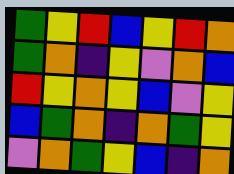[["green", "yellow", "red", "blue", "yellow", "red", "orange"], ["green", "orange", "indigo", "yellow", "violet", "orange", "blue"], ["red", "yellow", "orange", "yellow", "blue", "violet", "yellow"], ["blue", "green", "orange", "indigo", "orange", "green", "yellow"], ["violet", "orange", "green", "yellow", "blue", "indigo", "orange"]]